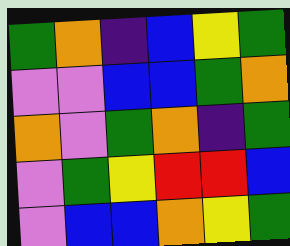[["green", "orange", "indigo", "blue", "yellow", "green"], ["violet", "violet", "blue", "blue", "green", "orange"], ["orange", "violet", "green", "orange", "indigo", "green"], ["violet", "green", "yellow", "red", "red", "blue"], ["violet", "blue", "blue", "orange", "yellow", "green"]]